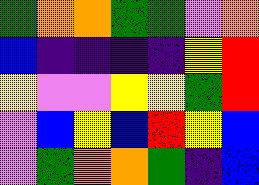[["green", "orange", "orange", "green", "green", "violet", "orange"], ["blue", "indigo", "indigo", "indigo", "indigo", "yellow", "red"], ["yellow", "violet", "violet", "yellow", "yellow", "green", "red"], ["violet", "blue", "yellow", "blue", "red", "yellow", "blue"], ["violet", "green", "orange", "orange", "green", "indigo", "blue"]]